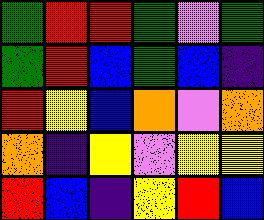[["green", "red", "red", "green", "violet", "green"], ["green", "red", "blue", "green", "blue", "indigo"], ["red", "yellow", "blue", "orange", "violet", "orange"], ["orange", "indigo", "yellow", "violet", "yellow", "yellow"], ["red", "blue", "indigo", "yellow", "red", "blue"]]